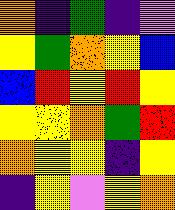[["orange", "indigo", "green", "indigo", "violet"], ["yellow", "green", "orange", "yellow", "blue"], ["blue", "red", "yellow", "red", "yellow"], ["yellow", "yellow", "orange", "green", "red"], ["orange", "yellow", "yellow", "indigo", "yellow"], ["indigo", "yellow", "violet", "yellow", "orange"]]